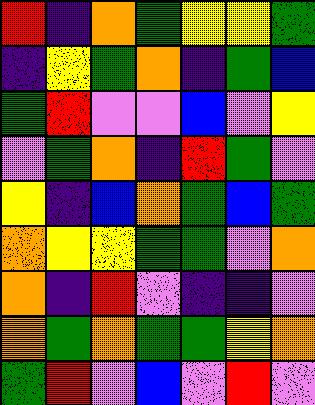[["red", "indigo", "orange", "green", "yellow", "yellow", "green"], ["indigo", "yellow", "green", "orange", "indigo", "green", "blue"], ["green", "red", "violet", "violet", "blue", "violet", "yellow"], ["violet", "green", "orange", "indigo", "red", "green", "violet"], ["yellow", "indigo", "blue", "orange", "green", "blue", "green"], ["orange", "yellow", "yellow", "green", "green", "violet", "orange"], ["orange", "indigo", "red", "violet", "indigo", "indigo", "violet"], ["orange", "green", "orange", "green", "green", "yellow", "orange"], ["green", "red", "violet", "blue", "violet", "red", "violet"]]